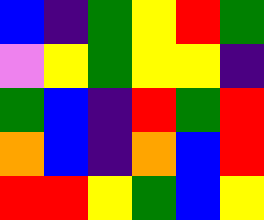[["blue", "indigo", "green", "yellow", "red", "green"], ["violet", "yellow", "green", "yellow", "yellow", "indigo"], ["green", "blue", "indigo", "red", "green", "red"], ["orange", "blue", "indigo", "orange", "blue", "red"], ["red", "red", "yellow", "green", "blue", "yellow"]]